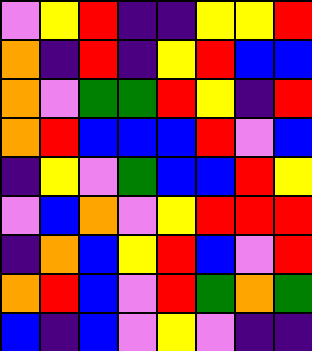[["violet", "yellow", "red", "indigo", "indigo", "yellow", "yellow", "red"], ["orange", "indigo", "red", "indigo", "yellow", "red", "blue", "blue"], ["orange", "violet", "green", "green", "red", "yellow", "indigo", "red"], ["orange", "red", "blue", "blue", "blue", "red", "violet", "blue"], ["indigo", "yellow", "violet", "green", "blue", "blue", "red", "yellow"], ["violet", "blue", "orange", "violet", "yellow", "red", "red", "red"], ["indigo", "orange", "blue", "yellow", "red", "blue", "violet", "red"], ["orange", "red", "blue", "violet", "red", "green", "orange", "green"], ["blue", "indigo", "blue", "violet", "yellow", "violet", "indigo", "indigo"]]